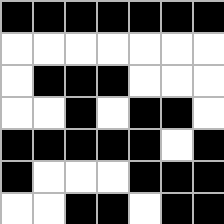[["black", "black", "black", "black", "black", "black", "black"], ["white", "white", "white", "white", "white", "white", "white"], ["white", "black", "black", "black", "white", "white", "white"], ["white", "white", "black", "white", "black", "black", "white"], ["black", "black", "black", "black", "black", "white", "black"], ["black", "white", "white", "white", "black", "black", "black"], ["white", "white", "black", "black", "white", "black", "black"]]